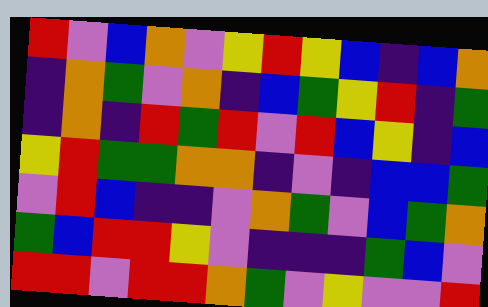[["red", "violet", "blue", "orange", "violet", "yellow", "red", "yellow", "blue", "indigo", "blue", "orange"], ["indigo", "orange", "green", "violet", "orange", "indigo", "blue", "green", "yellow", "red", "indigo", "green"], ["indigo", "orange", "indigo", "red", "green", "red", "violet", "red", "blue", "yellow", "indigo", "blue"], ["yellow", "red", "green", "green", "orange", "orange", "indigo", "violet", "indigo", "blue", "blue", "green"], ["violet", "red", "blue", "indigo", "indigo", "violet", "orange", "green", "violet", "blue", "green", "orange"], ["green", "blue", "red", "red", "yellow", "violet", "indigo", "indigo", "indigo", "green", "blue", "violet"], ["red", "red", "violet", "red", "red", "orange", "green", "violet", "yellow", "violet", "violet", "red"]]